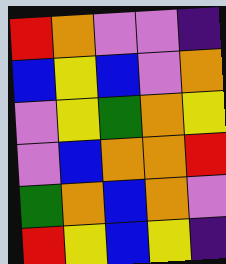[["red", "orange", "violet", "violet", "indigo"], ["blue", "yellow", "blue", "violet", "orange"], ["violet", "yellow", "green", "orange", "yellow"], ["violet", "blue", "orange", "orange", "red"], ["green", "orange", "blue", "orange", "violet"], ["red", "yellow", "blue", "yellow", "indigo"]]